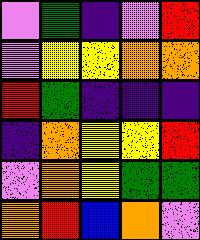[["violet", "green", "indigo", "violet", "red"], ["violet", "yellow", "yellow", "orange", "orange"], ["red", "green", "indigo", "indigo", "indigo"], ["indigo", "orange", "yellow", "yellow", "red"], ["violet", "orange", "yellow", "green", "green"], ["orange", "red", "blue", "orange", "violet"]]